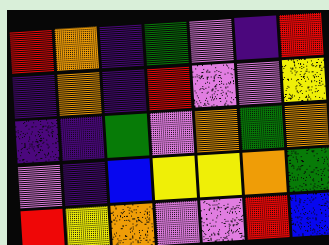[["red", "orange", "indigo", "green", "violet", "indigo", "red"], ["indigo", "orange", "indigo", "red", "violet", "violet", "yellow"], ["indigo", "indigo", "green", "violet", "orange", "green", "orange"], ["violet", "indigo", "blue", "yellow", "yellow", "orange", "green"], ["red", "yellow", "orange", "violet", "violet", "red", "blue"]]